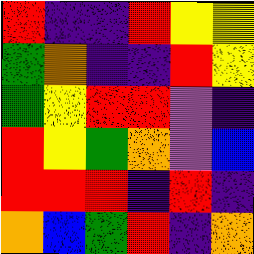[["red", "indigo", "indigo", "red", "yellow", "yellow"], ["green", "orange", "indigo", "indigo", "red", "yellow"], ["green", "yellow", "red", "red", "violet", "indigo"], ["red", "yellow", "green", "orange", "violet", "blue"], ["red", "red", "red", "indigo", "red", "indigo"], ["orange", "blue", "green", "red", "indigo", "orange"]]